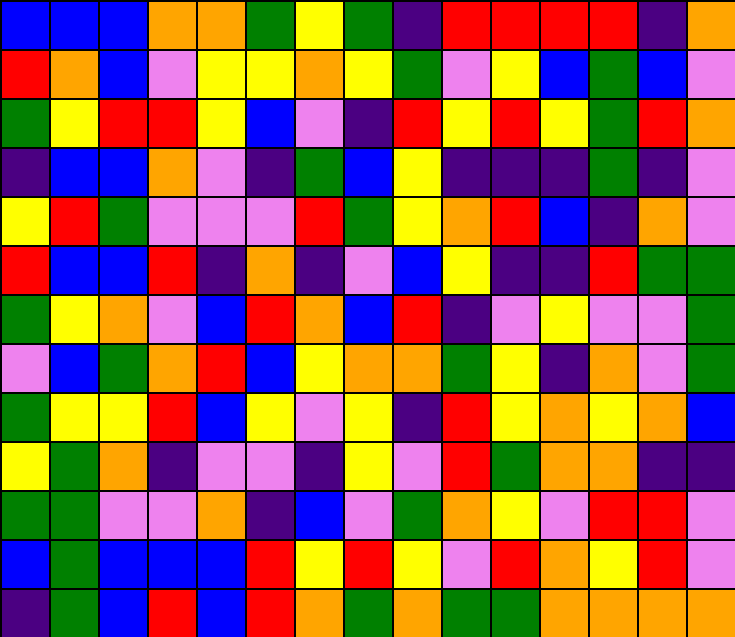[["blue", "blue", "blue", "orange", "orange", "green", "yellow", "green", "indigo", "red", "red", "red", "red", "indigo", "orange"], ["red", "orange", "blue", "violet", "yellow", "yellow", "orange", "yellow", "green", "violet", "yellow", "blue", "green", "blue", "violet"], ["green", "yellow", "red", "red", "yellow", "blue", "violet", "indigo", "red", "yellow", "red", "yellow", "green", "red", "orange"], ["indigo", "blue", "blue", "orange", "violet", "indigo", "green", "blue", "yellow", "indigo", "indigo", "indigo", "green", "indigo", "violet"], ["yellow", "red", "green", "violet", "violet", "violet", "red", "green", "yellow", "orange", "red", "blue", "indigo", "orange", "violet"], ["red", "blue", "blue", "red", "indigo", "orange", "indigo", "violet", "blue", "yellow", "indigo", "indigo", "red", "green", "green"], ["green", "yellow", "orange", "violet", "blue", "red", "orange", "blue", "red", "indigo", "violet", "yellow", "violet", "violet", "green"], ["violet", "blue", "green", "orange", "red", "blue", "yellow", "orange", "orange", "green", "yellow", "indigo", "orange", "violet", "green"], ["green", "yellow", "yellow", "red", "blue", "yellow", "violet", "yellow", "indigo", "red", "yellow", "orange", "yellow", "orange", "blue"], ["yellow", "green", "orange", "indigo", "violet", "violet", "indigo", "yellow", "violet", "red", "green", "orange", "orange", "indigo", "indigo"], ["green", "green", "violet", "violet", "orange", "indigo", "blue", "violet", "green", "orange", "yellow", "violet", "red", "red", "violet"], ["blue", "green", "blue", "blue", "blue", "red", "yellow", "red", "yellow", "violet", "red", "orange", "yellow", "red", "violet"], ["indigo", "green", "blue", "red", "blue", "red", "orange", "green", "orange", "green", "green", "orange", "orange", "orange", "orange"]]